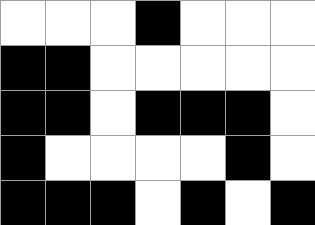[["white", "white", "white", "black", "white", "white", "white"], ["black", "black", "white", "white", "white", "white", "white"], ["black", "black", "white", "black", "black", "black", "white"], ["black", "white", "white", "white", "white", "black", "white"], ["black", "black", "black", "white", "black", "white", "black"]]